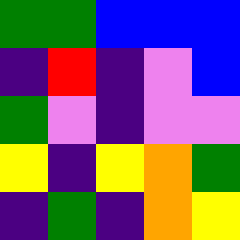[["green", "green", "blue", "blue", "blue"], ["indigo", "red", "indigo", "violet", "blue"], ["green", "violet", "indigo", "violet", "violet"], ["yellow", "indigo", "yellow", "orange", "green"], ["indigo", "green", "indigo", "orange", "yellow"]]